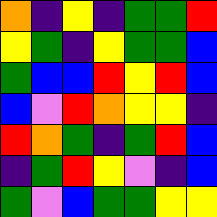[["orange", "indigo", "yellow", "indigo", "green", "green", "red"], ["yellow", "green", "indigo", "yellow", "green", "green", "blue"], ["green", "blue", "blue", "red", "yellow", "red", "blue"], ["blue", "violet", "red", "orange", "yellow", "yellow", "indigo"], ["red", "orange", "green", "indigo", "green", "red", "blue"], ["indigo", "green", "red", "yellow", "violet", "indigo", "blue"], ["green", "violet", "blue", "green", "green", "yellow", "yellow"]]